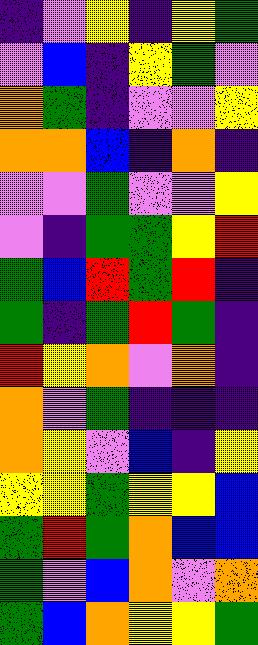[["indigo", "violet", "yellow", "indigo", "yellow", "green"], ["violet", "blue", "indigo", "yellow", "green", "violet"], ["orange", "green", "indigo", "violet", "violet", "yellow"], ["orange", "orange", "blue", "indigo", "orange", "indigo"], ["violet", "violet", "green", "violet", "violet", "yellow"], ["violet", "indigo", "green", "green", "yellow", "red"], ["green", "blue", "red", "green", "red", "indigo"], ["green", "indigo", "green", "red", "green", "indigo"], ["red", "yellow", "orange", "violet", "orange", "indigo"], ["orange", "violet", "green", "indigo", "indigo", "indigo"], ["orange", "yellow", "violet", "blue", "indigo", "yellow"], ["yellow", "yellow", "green", "yellow", "yellow", "blue"], ["green", "red", "green", "orange", "blue", "blue"], ["green", "violet", "blue", "orange", "violet", "orange"], ["green", "blue", "orange", "yellow", "yellow", "green"]]